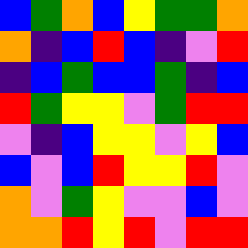[["blue", "green", "orange", "blue", "yellow", "green", "green", "orange"], ["orange", "indigo", "blue", "red", "blue", "indigo", "violet", "red"], ["indigo", "blue", "green", "blue", "blue", "green", "indigo", "blue"], ["red", "green", "yellow", "yellow", "violet", "green", "red", "red"], ["violet", "indigo", "blue", "yellow", "yellow", "violet", "yellow", "blue"], ["blue", "violet", "blue", "red", "yellow", "yellow", "red", "violet"], ["orange", "violet", "green", "yellow", "violet", "violet", "blue", "violet"], ["orange", "orange", "red", "yellow", "red", "violet", "red", "red"]]